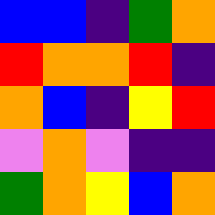[["blue", "blue", "indigo", "green", "orange"], ["red", "orange", "orange", "red", "indigo"], ["orange", "blue", "indigo", "yellow", "red"], ["violet", "orange", "violet", "indigo", "indigo"], ["green", "orange", "yellow", "blue", "orange"]]